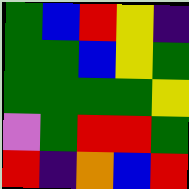[["green", "blue", "red", "yellow", "indigo"], ["green", "green", "blue", "yellow", "green"], ["green", "green", "green", "green", "yellow"], ["violet", "green", "red", "red", "green"], ["red", "indigo", "orange", "blue", "red"]]